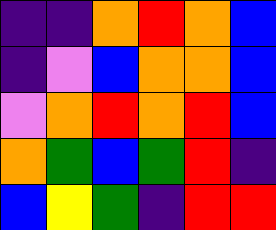[["indigo", "indigo", "orange", "red", "orange", "blue"], ["indigo", "violet", "blue", "orange", "orange", "blue"], ["violet", "orange", "red", "orange", "red", "blue"], ["orange", "green", "blue", "green", "red", "indigo"], ["blue", "yellow", "green", "indigo", "red", "red"]]